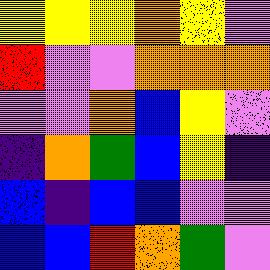[["yellow", "yellow", "yellow", "orange", "yellow", "violet"], ["red", "violet", "violet", "orange", "orange", "orange"], ["violet", "violet", "orange", "blue", "yellow", "violet"], ["indigo", "orange", "green", "blue", "yellow", "indigo"], ["blue", "indigo", "blue", "blue", "violet", "violet"], ["blue", "blue", "red", "orange", "green", "violet"]]